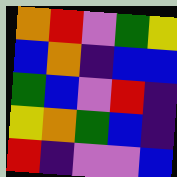[["orange", "red", "violet", "green", "yellow"], ["blue", "orange", "indigo", "blue", "blue"], ["green", "blue", "violet", "red", "indigo"], ["yellow", "orange", "green", "blue", "indigo"], ["red", "indigo", "violet", "violet", "blue"]]